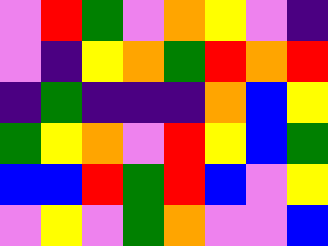[["violet", "red", "green", "violet", "orange", "yellow", "violet", "indigo"], ["violet", "indigo", "yellow", "orange", "green", "red", "orange", "red"], ["indigo", "green", "indigo", "indigo", "indigo", "orange", "blue", "yellow"], ["green", "yellow", "orange", "violet", "red", "yellow", "blue", "green"], ["blue", "blue", "red", "green", "red", "blue", "violet", "yellow"], ["violet", "yellow", "violet", "green", "orange", "violet", "violet", "blue"]]